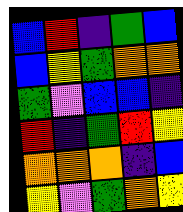[["blue", "red", "indigo", "green", "blue"], ["blue", "yellow", "green", "orange", "orange"], ["green", "violet", "blue", "blue", "indigo"], ["red", "indigo", "green", "red", "yellow"], ["orange", "orange", "orange", "indigo", "blue"], ["yellow", "violet", "green", "orange", "yellow"]]